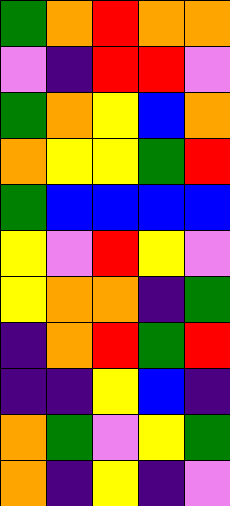[["green", "orange", "red", "orange", "orange"], ["violet", "indigo", "red", "red", "violet"], ["green", "orange", "yellow", "blue", "orange"], ["orange", "yellow", "yellow", "green", "red"], ["green", "blue", "blue", "blue", "blue"], ["yellow", "violet", "red", "yellow", "violet"], ["yellow", "orange", "orange", "indigo", "green"], ["indigo", "orange", "red", "green", "red"], ["indigo", "indigo", "yellow", "blue", "indigo"], ["orange", "green", "violet", "yellow", "green"], ["orange", "indigo", "yellow", "indigo", "violet"]]